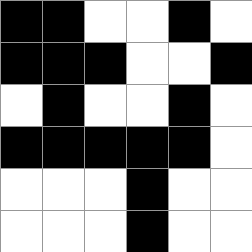[["black", "black", "white", "white", "black", "white"], ["black", "black", "black", "white", "white", "black"], ["white", "black", "white", "white", "black", "white"], ["black", "black", "black", "black", "black", "white"], ["white", "white", "white", "black", "white", "white"], ["white", "white", "white", "black", "white", "white"]]